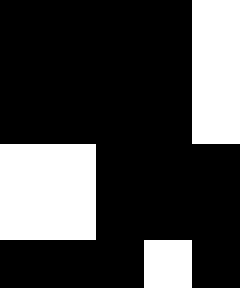[["black", "black", "black", "black", "white"], ["black", "black", "black", "black", "white"], ["black", "black", "black", "black", "white"], ["white", "white", "black", "black", "black"], ["white", "white", "black", "black", "black"], ["black", "black", "black", "white", "black"]]